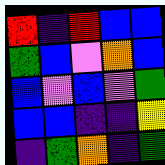[["red", "indigo", "red", "blue", "blue"], ["green", "blue", "violet", "orange", "blue"], ["blue", "violet", "blue", "violet", "green"], ["blue", "blue", "indigo", "indigo", "yellow"], ["indigo", "green", "orange", "indigo", "green"]]